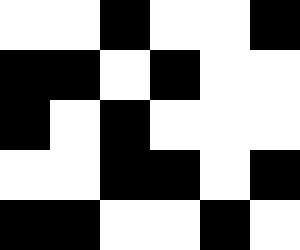[["white", "white", "black", "white", "white", "black"], ["black", "black", "white", "black", "white", "white"], ["black", "white", "black", "white", "white", "white"], ["white", "white", "black", "black", "white", "black"], ["black", "black", "white", "white", "black", "white"]]